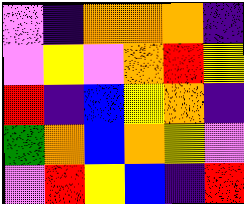[["violet", "indigo", "orange", "orange", "orange", "indigo"], ["violet", "yellow", "violet", "orange", "red", "yellow"], ["red", "indigo", "blue", "yellow", "orange", "indigo"], ["green", "orange", "blue", "orange", "yellow", "violet"], ["violet", "red", "yellow", "blue", "indigo", "red"]]